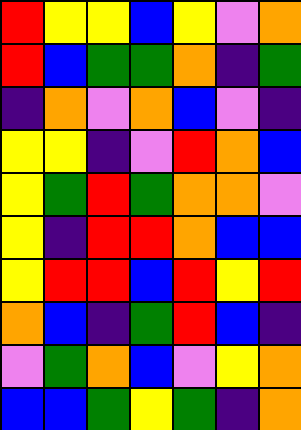[["red", "yellow", "yellow", "blue", "yellow", "violet", "orange"], ["red", "blue", "green", "green", "orange", "indigo", "green"], ["indigo", "orange", "violet", "orange", "blue", "violet", "indigo"], ["yellow", "yellow", "indigo", "violet", "red", "orange", "blue"], ["yellow", "green", "red", "green", "orange", "orange", "violet"], ["yellow", "indigo", "red", "red", "orange", "blue", "blue"], ["yellow", "red", "red", "blue", "red", "yellow", "red"], ["orange", "blue", "indigo", "green", "red", "blue", "indigo"], ["violet", "green", "orange", "blue", "violet", "yellow", "orange"], ["blue", "blue", "green", "yellow", "green", "indigo", "orange"]]